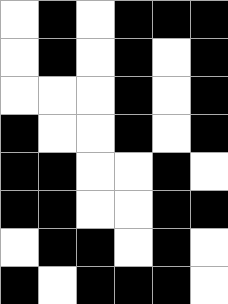[["white", "black", "white", "black", "black", "black"], ["white", "black", "white", "black", "white", "black"], ["white", "white", "white", "black", "white", "black"], ["black", "white", "white", "black", "white", "black"], ["black", "black", "white", "white", "black", "white"], ["black", "black", "white", "white", "black", "black"], ["white", "black", "black", "white", "black", "white"], ["black", "white", "black", "black", "black", "white"]]